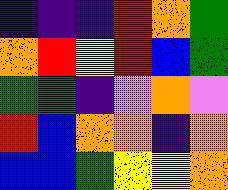[["indigo", "indigo", "indigo", "red", "orange", "green"], ["orange", "red", "yellow", "red", "blue", "green"], ["green", "green", "indigo", "violet", "orange", "violet"], ["red", "blue", "orange", "orange", "indigo", "orange"], ["blue", "blue", "green", "yellow", "yellow", "orange"]]